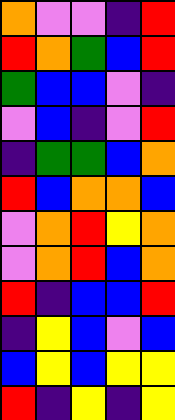[["orange", "violet", "violet", "indigo", "red"], ["red", "orange", "green", "blue", "red"], ["green", "blue", "blue", "violet", "indigo"], ["violet", "blue", "indigo", "violet", "red"], ["indigo", "green", "green", "blue", "orange"], ["red", "blue", "orange", "orange", "blue"], ["violet", "orange", "red", "yellow", "orange"], ["violet", "orange", "red", "blue", "orange"], ["red", "indigo", "blue", "blue", "red"], ["indigo", "yellow", "blue", "violet", "blue"], ["blue", "yellow", "blue", "yellow", "yellow"], ["red", "indigo", "yellow", "indigo", "yellow"]]